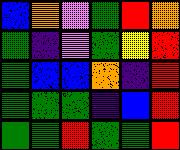[["blue", "orange", "violet", "green", "red", "orange"], ["green", "indigo", "violet", "green", "yellow", "red"], ["green", "blue", "blue", "orange", "indigo", "red"], ["green", "green", "green", "indigo", "blue", "red"], ["green", "green", "red", "green", "green", "red"]]